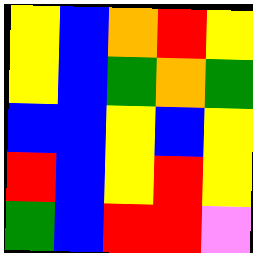[["yellow", "blue", "orange", "red", "yellow"], ["yellow", "blue", "green", "orange", "green"], ["blue", "blue", "yellow", "blue", "yellow"], ["red", "blue", "yellow", "red", "yellow"], ["green", "blue", "red", "red", "violet"]]